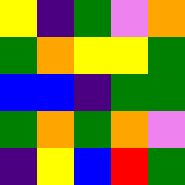[["yellow", "indigo", "green", "violet", "orange"], ["green", "orange", "yellow", "yellow", "green"], ["blue", "blue", "indigo", "green", "green"], ["green", "orange", "green", "orange", "violet"], ["indigo", "yellow", "blue", "red", "green"]]